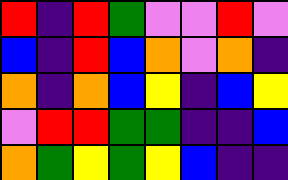[["red", "indigo", "red", "green", "violet", "violet", "red", "violet"], ["blue", "indigo", "red", "blue", "orange", "violet", "orange", "indigo"], ["orange", "indigo", "orange", "blue", "yellow", "indigo", "blue", "yellow"], ["violet", "red", "red", "green", "green", "indigo", "indigo", "blue"], ["orange", "green", "yellow", "green", "yellow", "blue", "indigo", "indigo"]]